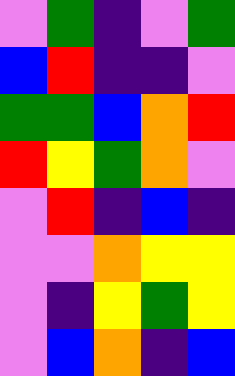[["violet", "green", "indigo", "violet", "green"], ["blue", "red", "indigo", "indigo", "violet"], ["green", "green", "blue", "orange", "red"], ["red", "yellow", "green", "orange", "violet"], ["violet", "red", "indigo", "blue", "indigo"], ["violet", "violet", "orange", "yellow", "yellow"], ["violet", "indigo", "yellow", "green", "yellow"], ["violet", "blue", "orange", "indigo", "blue"]]